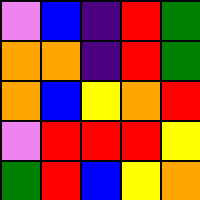[["violet", "blue", "indigo", "red", "green"], ["orange", "orange", "indigo", "red", "green"], ["orange", "blue", "yellow", "orange", "red"], ["violet", "red", "red", "red", "yellow"], ["green", "red", "blue", "yellow", "orange"]]